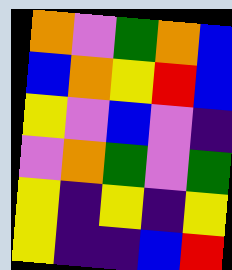[["orange", "violet", "green", "orange", "blue"], ["blue", "orange", "yellow", "red", "blue"], ["yellow", "violet", "blue", "violet", "indigo"], ["violet", "orange", "green", "violet", "green"], ["yellow", "indigo", "yellow", "indigo", "yellow"], ["yellow", "indigo", "indigo", "blue", "red"]]